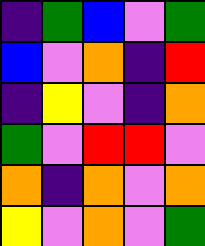[["indigo", "green", "blue", "violet", "green"], ["blue", "violet", "orange", "indigo", "red"], ["indigo", "yellow", "violet", "indigo", "orange"], ["green", "violet", "red", "red", "violet"], ["orange", "indigo", "orange", "violet", "orange"], ["yellow", "violet", "orange", "violet", "green"]]